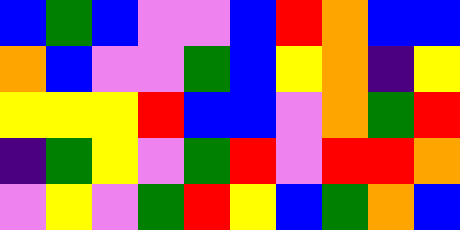[["blue", "green", "blue", "violet", "violet", "blue", "red", "orange", "blue", "blue"], ["orange", "blue", "violet", "violet", "green", "blue", "yellow", "orange", "indigo", "yellow"], ["yellow", "yellow", "yellow", "red", "blue", "blue", "violet", "orange", "green", "red"], ["indigo", "green", "yellow", "violet", "green", "red", "violet", "red", "red", "orange"], ["violet", "yellow", "violet", "green", "red", "yellow", "blue", "green", "orange", "blue"]]